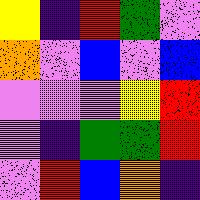[["yellow", "indigo", "red", "green", "violet"], ["orange", "violet", "blue", "violet", "blue"], ["violet", "violet", "violet", "yellow", "red"], ["violet", "indigo", "green", "green", "red"], ["violet", "red", "blue", "orange", "indigo"]]